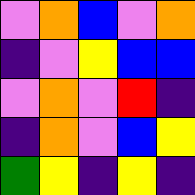[["violet", "orange", "blue", "violet", "orange"], ["indigo", "violet", "yellow", "blue", "blue"], ["violet", "orange", "violet", "red", "indigo"], ["indigo", "orange", "violet", "blue", "yellow"], ["green", "yellow", "indigo", "yellow", "indigo"]]